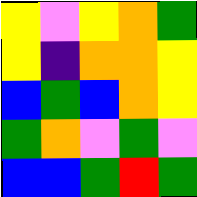[["yellow", "violet", "yellow", "orange", "green"], ["yellow", "indigo", "orange", "orange", "yellow"], ["blue", "green", "blue", "orange", "yellow"], ["green", "orange", "violet", "green", "violet"], ["blue", "blue", "green", "red", "green"]]